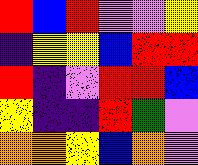[["red", "blue", "red", "violet", "violet", "yellow"], ["indigo", "yellow", "yellow", "blue", "red", "red"], ["red", "indigo", "violet", "red", "red", "blue"], ["yellow", "indigo", "indigo", "red", "green", "violet"], ["orange", "orange", "yellow", "blue", "orange", "violet"]]